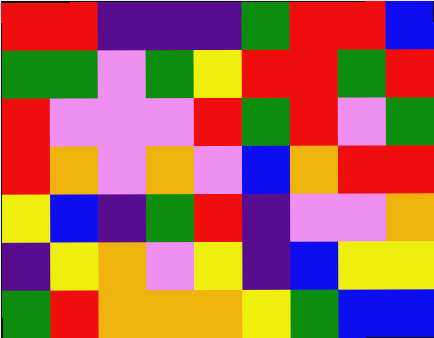[["red", "red", "indigo", "indigo", "indigo", "green", "red", "red", "blue"], ["green", "green", "violet", "green", "yellow", "red", "red", "green", "red"], ["red", "violet", "violet", "violet", "red", "green", "red", "violet", "green"], ["red", "orange", "violet", "orange", "violet", "blue", "orange", "red", "red"], ["yellow", "blue", "indigo", "green", "red", "indigo", "violet", "violet", "orange"], ["indigo", "yellow", "orange", "violet", "yellow", "indigo", "blue", "yellow", "yellow"], ["green", "red", "orange", "orange", "orange", "yellow", "green", "blue", "blue"]]